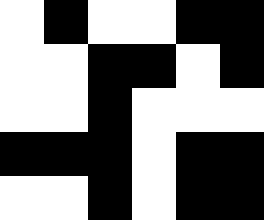[["white", "black", "white", "white", "black", "black"], ["white", "white", "black", "black", "white", "black"], ["white", "white", "black", "white", "white", "white"], ["black", "black", "black", "white", "black", "black"], ["white", "white", "black", "white", "black", "black"]]